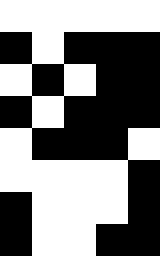[["white", "white", "white", "white", "white"], ["black", "white", "black", "black", "black"], ["white", "black", "white", "black", "black"], ["black", "white", "black", "black", "black"], ["white", "black", "black", "black", "white"], ["white", "white", "white", "white", "black"], ["black", "white", "white", "white", "black"], ["black", "white", "white", "black", "black"]]